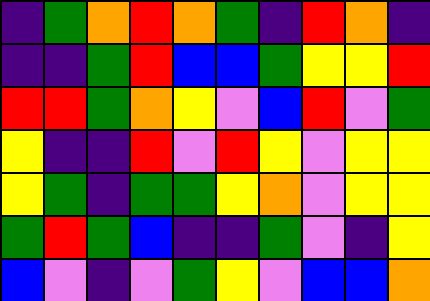[["indigo", "green", "orange", "red", "orange", "green", "indigo", "red", "orange", "indigo"], ["indigo", "indigo", "green", "red", "blue", "blue", "green", "yellow", "yellow", "red"], ["red", "red", "green", "orange", "yellow", "violet", "blue", "red", "violet", "green"], ["yellow", "indigo", "indigo", "red", "violet", "red", "yellow", "violet", "yellow", "yellow"], ["yellow", "green", "indigo", "green", "green", "yellow", "orange", "violet", "yellow", "yellow"], ["green", "red", "green", "blue", "indigo", "indigo", "green", "violet", "indigo", "yellow"], ["blue", "violet", "indigo", "violet", "green", "yellow", "violet", "blue", "blue", "orange"]]